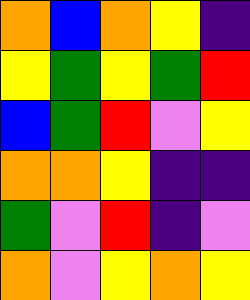[["orange", "blue", "orange", "yellow", "indigo"], ["yellow", "green", "yellow", "green", "red"], ["blue", "green", "red", "violet", "yellow"], ["orange", "orange", "yellow", "indigo", "indigo"], ["green", "violet", "red", "indigo", "violet"], ["orange", "violet", "yellow", "orange", "yellow"]]